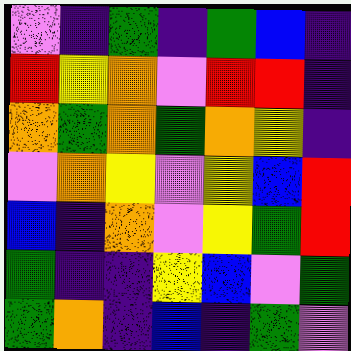[["violet", "indigo", "green", "indigo", "green", "blue", "indigo"], ["red", "yellow", "orange", "violet", "red", "red", "indigo"], ["orange", "green", "orange", "green", "orange", "yellow", "indigo"], ["violet", "orange", "yellow", "violet", "yellow", "blue", "red"], ["blue", "indigo", "orange", "violet", "yellow", "green", "red"], ["green", "indigo", "indigo", "yellow", "blue", "violet", "green"], ["green", "orange", "indigo", "blue", "indigo", "green", "violet"]]